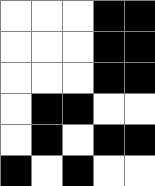[["white", "white", "white", "black", "black"], ["white", "white", "white", "black", "black"], ["white", "white", "white", "black", "black"], ["white", "black", "black", "white", "white"], ["white", "black", "white", "black", "black"], ["black", "white", "black", "white", "white"]]